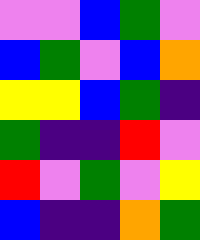[["violet", "violet", "blue", "green", "violet"], ["blue", "green", "violet", "blue", "orange"], ["yellow", "yellow", "blue", "green", "indigo"], ["green", "indigo", "indigo", "red", "violet"], ["red", "violet", "green", "violet", "yellow"], ["blue", "indigo", "indigo", "orange", "green"]]